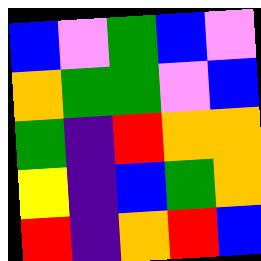[["blue", "violet", "green", "blue", "violet"], ["orange", "green", "green", "violet", "blue"], ["green", "indigo", "red", "orange", "orange"], ["yellow", "indigo", "blue", "green", "orange"], ["red", "indigo", "orange", "red", "blue"]]